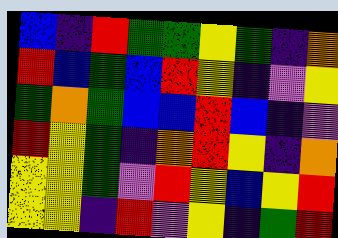[["blue", "indigo", "red", "green", "green", "yellow", "green", "indigo", "orange"], ["red", "blue", "green", "blue", "red", "yellow", "indigo", "violet", "yellow"], ["green", "orange", "green", "blue", "blue", "red", "blue", "indigo", "violet"], ["red", "yellow", "green", "indigo", "orange", "red", "yellow", "indigo", "orange"], ["yellow", "yellow", "green", "violet", "red", "yellow", "blue", "yellow", "red"], ["yellow", "yellow", "indigo", "red", "violet", "yellow", "indigo", "green", "red"]]